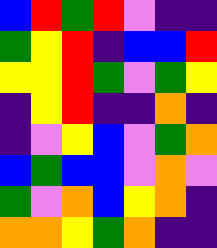[["blue", "red", "green", "red", "violet", "indigo", "indigo"], ["green", "yellow", "red", "indigo", "blue", "blue", "red"], ["yellow", "yellow", "red", "green", "violet", "green", "yellow"], ["indigo", "yellow", "red", "indigo", "indigo", "orange", "indigo"], ["indigo", "violet", "yellow", "blue", "violet", "green", "orange"], ["blue", "green", "blue", "blue", "violet", "orange", "violet"], ["green", "violet", "orange", "blue", "yellow", "orange", "indigo"], ["orange", "orange", "yellow", "green", "orange", "indigo", "indigo"]]